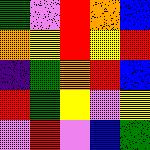[["green", "violet", "red", "orange", "blue"], ["orange", "yellow", "red", "yellow", "red"], ["indigo", "green", "orange", "red", "blue"], ["red", "green", "yellow", "violet", "yellow"], ["violet", "red", "violet", "blue", "green"]]